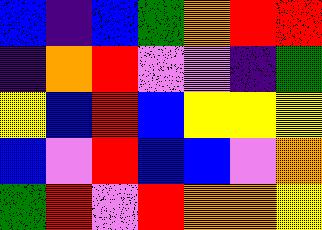[["blue", "indigo", "blue", "green", "orange", "red", "red"], ["indigo", "orange", "red", "violet", "violet", "indigo", "green"], ["yellow", "blue", "red", "blue", "yellow", "yellow", "yellow"], ["blue", "violet", "red", "blue", "blue", "violet", "orange"], ["green", "red", "violet", "red", "orange", "orange", "yellow"]]